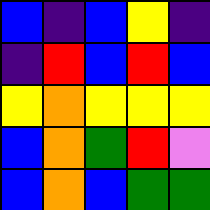[["blue", "indigo", "blue", "yellow", "indigo"], ["indigo", "red", "blue", "red", "blue"], ["yellow", "orange", "yellow", "yellow", "yellow"], ["blue", "orange", "green", "red", "violet"], ["blue", "orange", "blue", "green", "green"]]